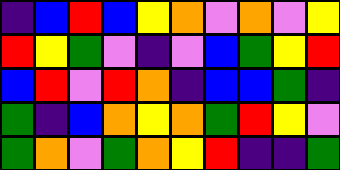[["indigo", "blue", "red", "blue", "yellow", "orange", "violet", "orange", "violet", "yellow"], ["red", "yellow", "green", "violet", "indigo", "violet", "blue", "green", "yellow", "red"], ["blue", "red", "violet", "red", "orange", "indigo", "blue", "blue", "green", "indigo"], ["green", "indigo", "blue", "orange", "yellow", "orange", "green", "red", "yellow", "violet"], ["green", "orange", "violet", "green", "orange", "yellow", "red", "indigo", "indigo", "green"]]